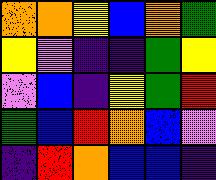[["orange", "orange", "yellow", "blue", "orange", "green"], ["yellow", "violet", "indigo", "indigo", "green", "yellow"], ["violet", "blue", "indigo", "yellow", "green", "red"], ["green", "blue", "red", "orange", "blue", "violet"], ["indigo", "red", "orange", "blue", "blue", "indigo"]]